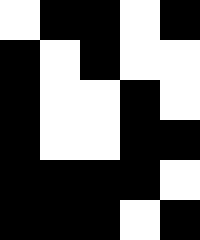[["white", "black", "black", "white", "black"], ["black", "white", "black", "white", "white"], ["black", "white", "white", "black", "white"], ["black", "white", "white", "black", "black"], ["black", "black", "black", "black", "white"], ["black", "black", "black", "white", "black"]]